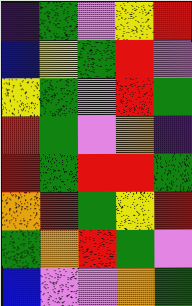[["indigo", "green", "violet", "yellow", "red"], ["blue", "yellow", "green", "red", "violet"], ["yellow", "green", "violet", "red", "green"], ["red", "green", "violet", "orange", "indigo"], ["red", "green", "red", "red", "green"], ["orange", "red", "green", "yellow", "red"], ["green", "orange", "red", "green", "violet"], ["blue", "violet", "violet", "orange", "green"]]